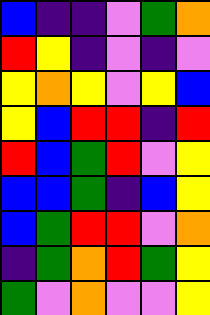[["blue", "indigo", "indigo", "violet", "green", "orange"], ["red", "yellow", "indigo", "violet", "indigo", "violet"], ["yellow", "orange", "yellow", "violet", "yellow", "blue"], ["yellow", "blue", "red", "red", "indigo", "red"], ["red", "blue", "green", "red", "violet", "yellow"], ["blue", "blue", "green", "indigo", "blue", "yellow"], ["blue", "green", "red", "red", "violet", "orange"], ["indigo", "green", "orange", "red", "green", "yellow"], ["green", "violet", "orange", "violet", "violet", "yellow"]]